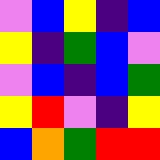[["violet", "blue", "yellow", "indigo", "blue"], ["yellow", "indigo", "green", "blue", "violet"], ["violet", "blue", "indigo", "blue", "green"], ["yellow", "red", "violet", "indigo", "yellow"], ["blue", "orange", "green", "red", "red"]]